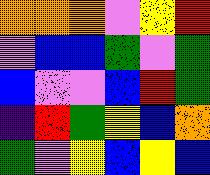[["orange", "orange", "orange", "violet", "yellow", "red"], ["violet", "blue", "blue", "green", "violet", "green"], ["blue", "violet", "violet", "blue", "red", "green"], ["indigo", "red", "green", "yellow", "blue", "orange"], ["green", "violet", "yellow", "blue", "yellow", "blue"]]